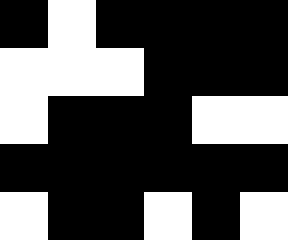[["black", "white", "black", "black", "black", "black"], ["white", "white", "white", "black", "black", "black"], ["white", "black", "black", "black", "white", "white"], ["black", "black", "black", "black", "black", "black"], ["white", "black", "black", "white", "black", "white"]]